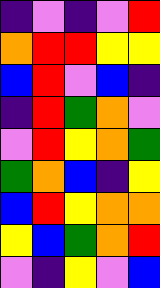[["indigo", "violet", "indigo", "violet", "red"], ["orange", "red", "red", "yellow", "yellow"], ["blue", "red", "violet", "blue", "indigo"], ["indigo", "red", "green", "orange", "violet"], ["violet", "red", "yellow", "orange", "green"], ["green", "orange", "blue", "indigo", "yellow"], ["blue", "red", "yellow", "orange", "orange"], ["yellow", "blue", "green", "orange", "red"], ["violet", "indigo", "yellow", "violet", "blue"]]